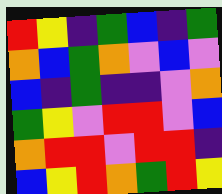[["red", "yellow", "indigo", "green", "blue", "indigo", "green"], ["orange", "blue", "green", "orange", "violet", "blue", "violet"], ["blue", "indigo", "green", "indigo", "indigo", "violet", "orange"], ["green", "yellow", "violet", "red", "red", "violet", "blue"], ["orange", "red", "red", "violet", "red", "red", "indigo"], ["blue", "yellow", "red", "orange", "green", "red", "yellow"]]